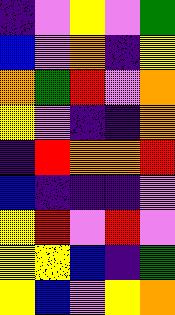[["indigo", "violet", "yellow", "violet", "green"], ["blue", "violet", "orange", "indigo", "yellow"], ["orange", "green", "red", "violet", "orange"], ["yellow", "violet", "indigo", "indigo", "orange"], ["indigo", "red", "orange", "orange", "red"], ["blue", "indigo", "indigo", "indigo", "violet"], ["yellow", "red", "violet", "red", "violet"], ["yellow", "yellow", "blue", "indigo", "green"], ["yellow", "blue", "violet", "yellow", "orange"]]